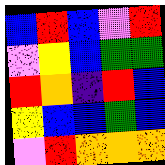[["blue", "red", "blue", "violet", "red"], ["violet", "yellow", "blue", "green", "green"], ["red", "orange", "indigo", "red", "blue"], ["yellow", "blue", "blue", "green", "blue"], ["violet", "red", "orange", "orange", "orange"]]